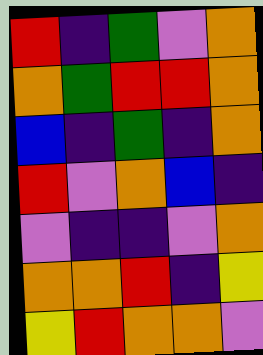[["red", "indigo", "green", "violet", "orange"], ["orange", "green", "red", "red", "orange"], ["blue", "indigo", "green", "indigo", "orange"], ["red", "violet", "orange", "blue", "indigo"], ["violet", "indigo", "indigo", "violet", "orange"], ["orange", "orange", "red", "indigo", "yellow"], ["yellow", "red", "orange", "orange", "violet"]]